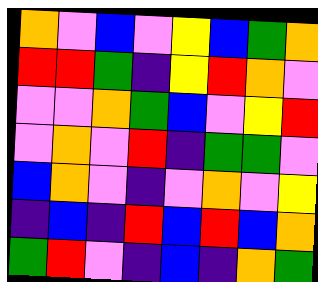[["orange", "violet", "blue", "violet", "yellow", "blue", "green", "orange"], ["red", "red", "green", "indigo", "yellow", "red", "orange", "violet"], ["violet", "violet", "orange", "green", "blue", "violet", "yellow", "red"], ["violet", "orange", "violet", "red", "indigo", "green", "green", "violet"], ["blue", "orange", "violet", "indigo", "violet", "orange", "violet", "yellow"], ["indigo", "blue", "indigo", "red", "blue", "red", "blue", "orange"], ["green", "red", "violet", "indigo", "blue", "indigo", "orange", "green"]]